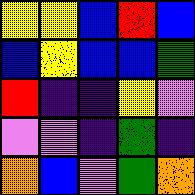[["yellow", "yellow", "blue", "red", "blue"], ["blue", "yellow", "blue", "blue", "green"], ["red", "indigo", "indigo", "yellow", "violet"], ["violet", "violet", "indigo", "green", "indigo"], ["orange", "blue", "violet", "green", "orange"]]